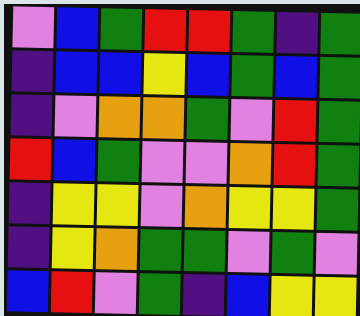[["violet", "blue", "green", "red", "red", "green", "indigo", "green"], ["indigo", "blue", "blue", "yellow", "blue", "green", "blue", "green"], ["indigo", "violet", "orange", "orange", "green", "violet", "red", "green"], ["red", "blue", "green", "violet", "violet", "orange", "red", "green"], ["indigo", "yellow", "yellow", "violet", "orange", "yellow", "yellow", "green"], ["indigo", "yellow", "orange", "green", "green", "violet", "green", "violet"], ["blue", "red", "violet", "green", "indigo", "blue", "yellow", "yellow"]]